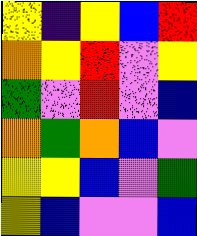[["yellow", "indigo", "yellow", "blue", "red"], ["orange", "yellow", "red", "violet", "yellow"], ["green", "violet", "red", "violet", "blue"], ["orange", "green", "orange", "blue", "violet"], ["yellow", "yellow", "blue", "violet", "green"], ["yellow", "blue", "violet", "violet", "blue"]]